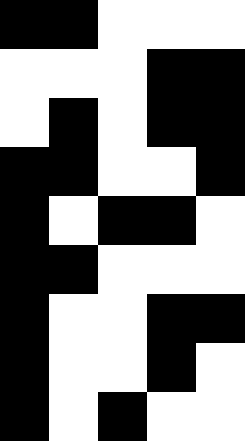[["black", "black", "white", "white", "white"], ["white", "white", "white", "black", "black"], ["white", "black", "white", "black", "black"], ["black", "black", "white", "white", "black"], ["black", "white", "black", "black", "white"], ["black", "black", "white", "white", "white"], ["black", "white", "white", "black", "black"], ["black", "white", "white", "black", "white"], ["black", "white", "black", "white", "white"]]